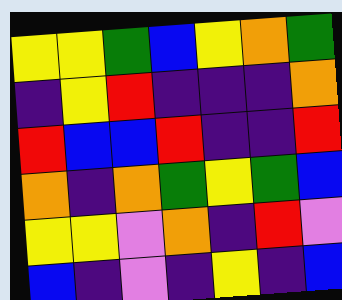[["yellow", "yellow", "green", "blue", "yellow", "orange", "green"], ["indigo", "yellow", "red", "indigo", "indigo", "indigo", "orange"], ["red", "blue", "blue", "red", "indigo", "indigo", "red"], ["orange", "indigo", "orange", "green", "yellow", "green", "blue"], ["yellow", "yellow", "violet", "orange", "indigo", "red", "violet"], ["blue", "indigo", "violet", "indigo", "yellow", "indigo", "blue"]]